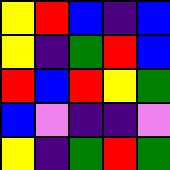[["yellow", "red", "blue", "indigo", "blue"], ["yellow", "indigo", "green", "red", "blue"], ["red", "blue", "red", "yellow", "green"], ["blue", "violet", "indigo", "indigo", "violet"], ["yellow", "indigo", "green", "red", "green"]]